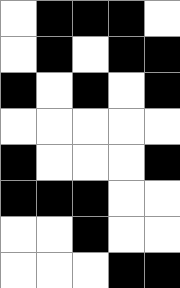[["white", "black", "black", "black", "white"], ["white", "black", "white", "black", "black"], ["black", "white", "black", "white", "black"], ["white", "white", "white", "white", "white"], ["black", "white", "white", "white", "black"], ["black", "black", "black", "white", "white"], ["white", "white", "black", "white", "white"], ["white", "white", "white", "black", "black"]]